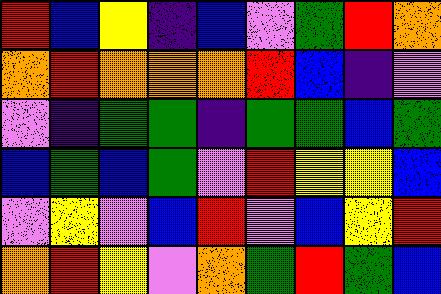[["red", "blue", "yellow", "indigo", "blue", "violet", "green", "red", "orange"], ["orange", "red", "orange", "orange", "orange", "red", "blue", "indigo", "violet"], ["violet", "indigo", "green", "green", "indigo", "green", "green", "blue", "green"], ["blue", "green", "blue", "green", "violet", "red", "yellow", "yellow", "blue"], ["violet", "yellow", "violet", "blue", "red", "violet", "blue", "yellow", "red"], ["orange", "red", "yellow", "violet", "orange", "green", "red", "green", "blue"]]